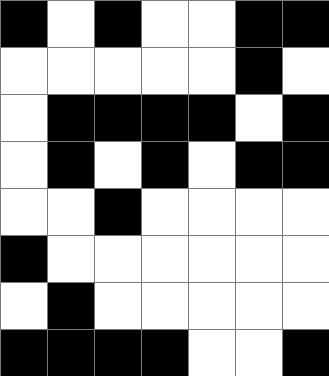[["black", "white", "black", "white", "white", "black", "black"], ["white", "white", "white", "white", "white", "black", "white"], ["white", "black", "black", "black", "black", "white", "black"], ["white", "black", "white", "black", "white", "black", "black"], ["white", "white", "black", "white", "white", "white", "white"], ["black", "white", "white", "white", "white", "white", "white"], ["white", "black", "white", "white", "white", "white", "white"], ["black", "black", "black", "black", "white", "white", "black"]]